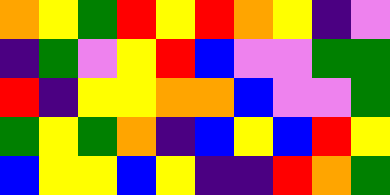[["orange", "yellow", "green", "red", "yellow", "red", "orange", "yellow", "indigo", "violet"], ["indigo", "green", "violet", "yellow", "red", "blue", "violet", "violet", "green", "green"], ["red", "indigo", "yellow", "yellow", "orange", "orange", "blue", "violet", "violet", "green"], ["green", "yellow", "green", "orange", "indigo", "blue", "yellow", "blue", "red", "yellow"], ["blue", "yellow", "yellow", "blue", "yellow", "indigo", "indigo", "red", "orange", "green"]]